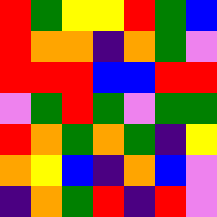[["red", "green", "yellow", "yellow", "red", "green", "blue"], ["red", "orange", "orange", "indigo", "orange", "green", "violet"], ["red", "red", "red", "blue", "blue", "red", "red"], ["violet", "green", "red", "green", "violet", "green", "green"], ["red", "orange", "green", "orange", "green", "indigo", "yellow"], ["orange", "yellow", "blue", "indigo", "orange", "blue", "violet"], ["indigo", "orange", "green", "red", "indigo", "red", "violet"]]